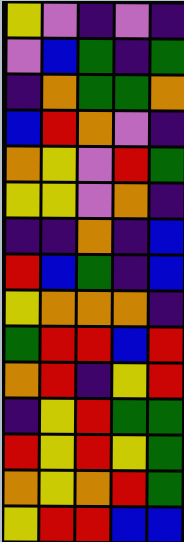[["yellow", "violet", "indigo", "violet", "indigo"], ["violet", "blue", "green", "indigo", "green"], ["indigo", "orange", "green", "green", "orange"], ["blue", "red", "orange", "violet", "indigo"], ["orange", "yellow", "violet", "red", "green"], ["yellow", "yellow", "violet", "orange", "indigo"], ["indigo", "indigo", "orange", "indigo", "blue"], ["red", "blue", "green", "indigo", "blue"], ["yellow", "orange", "orange", "orange", "indigo"], ["green", "red", "red", "blue", "red"], ["orange", "red", "indigo", "yellow", "red"], ["indigo", "yellow", "red", "green", "green"], ["red", "yellow", "red", "yellow", "green"], ["orange", "yellow", "orange", "red", "green"], ["yellow", "red", "red", "blue", "blue"]]